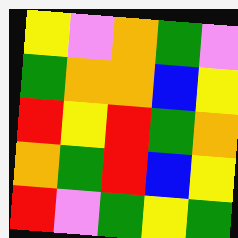[["yellow", "violet", "orange", "green", "violet"], ["green", "orange", "orange", "blue", "yellow"], ["red", "yellow", "red", "green", "orange"], ["orange", "green", "red", "blue", "yellow"], ["red", "violet", "green", "yellow", "green"]]